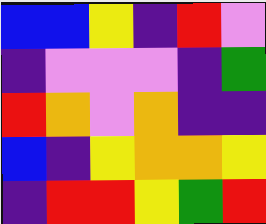[["blue", "blue", "yellow", "indigo", "red", "violet"], ["indigo", "violet", "violet", "violet", "indigo", "green"], ["red", "orange", "violet", "orange", "indigo", "indigo"], ["blue", "indigo", "yellow", "orange", "orange", "yellow"], ["indigo", "red", "red", "yellow", "green", "red"]]